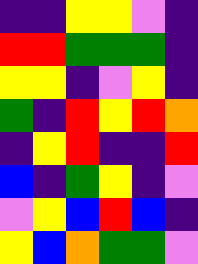[["indigo", "indigo", "yellow", "yellow", "violet", "indigo"], ["red", "red", "green", "green", "green", "indigo"], ["yellow", "yellow", "indigo", "violet", "yellow", "indigo"], ["green", "indigo", "red", "yellow", "red", "orange"], ["indigo", "yellow", "red", "indigo", "indigo", "red"], ["blue", "indigo", "green", "yellow", "indigo", "violet"], ["violet", "yellow", "blue", "red", "blue", "indigo"], ["yellow", "blue", "orange", "green", "green", "violet"]]